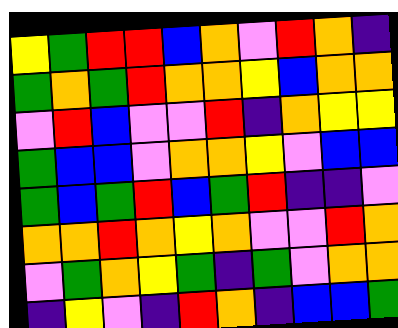[["yellow", "green", "red", "red", "blue", "orange", "violet", "red", "orange", "indigo"], ["green", "orange", "green", "red", "orange", "orange", "yellow", "blue", "orange", "orange"], ["violet", "red", "blue", "violet", "violet", "red", "indigo", "orange", "yellow", "yellow"], ["green", "blue", "blue", "violet", "orange", "orange", "yellow", "violet", "blue", "blue"], ["green", "blue", "green", "red", "blue", "green", "red", "indigo", "indigo", "violet"], ["orange", "orange", "red", "orange", "yellow", "orange", "violet", "violet", "red", "orange"], ["violet", "green", "orange", "yellow", "green", "indigo", "green", "violet", "orange", "orange"], ["indigo", "yellow", "violet", "indigo", "red", "orange", "indigo", "blue", "blue", "green"]]